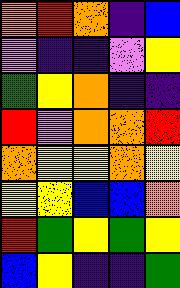[["orange", "red", "orange", "indigo", "blue"], ["violet", "indigo", "indigo", "violet", "yellow"], ["green", "yellow", "orange", "indigo", "indigo"], ["red", "violet", "orange", "orange", "red"], ["orange", "yellow", "yellow", "orange", "yellow"], ["yellow", "yellow", "blue", "blue", "orange"], ["red", "green", "yellow", "green", "yellow"], ["blue", "yellow", "indigo", "indigo", "green"]]